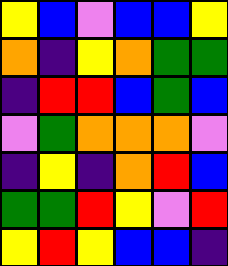[["yellow", "blue", "violet", "blue", "blue", "yellow"], ["orange", "indigo", "yellow", "orange", "green", "green"], ["indigo", "red", "red", "blue", "green", "blue"], ["violet", "green", "orange", "orange", "orange", "violet"], ["indigo", "yellow", "indigo", "orange", "red", "blue"], ["green", "green", "red", "yellow", "violet", "red"], ["yellow", "red", "yellow", "blue", "blue", "indigo"]]